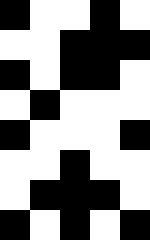[["black", "white", "white", "black", "white"], ["white", "white", "black", "black", "black"], ["black", "white", "black", "black", "white"], ["white", "black", "white", "white", "white"], ["black", "white", "white", "white", "black"], ["white", "white", "black", "white", "white"], ["white", "black", "black", "black", "white"], ["black", "white", "black", "white", "black"]]